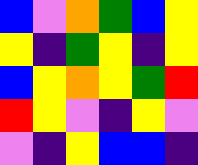[["blue", "violet", "orange", "green", "blue", "yellow"], ["yellow", "indigo", "green", "yellow", "indigo", "yellow"], ["blue", "yellow", "orange", "yellow", "green", "red"], ["red", "yellow", "violet", "indigo", "yellow", "violet"], ["violet", "indigo", "yellow", "blue", "blue", "indigo"]]